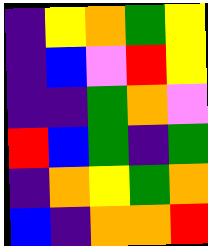[["indigo", "yellow", "orange", "green", "yellow"], ["indigo", "blue", "violet", "red", "yellow"], ["indigo", "indigo", "green", "orange", "violet"], ["red", "blue", "green", "indigo", "green"], ["indigo", "orange", "yellow", "green", "orange"], ["blue", "indigo", "orange", "orange", "red"]]